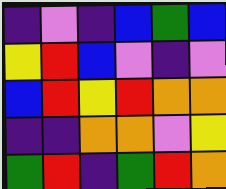[["indigo", "violet", "indigo", "blue", "green", "blue"], ["yellow", "red", "blue", "violet", "indigo", "violet"], ["blue", "red", "yellow", "red", "orange", "orange"], ["indigo", "indigo", "orange", "orange", "violet", "yellow"], ["green", "red", "indigo", "green", "red", "orange"]]